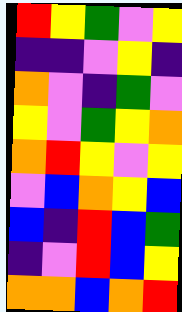[["red", "yellow", "green", "violet", "yellow"], ["indigo", "indigo", "violet", "yellow", "indigo"], ["orange", "violet", "indigo", "green", "violet"], ["yellow", "violet", "green", "yellow", "orange"], ["orange", "red", "yellow", "violet", "yellow"], ["violet", "blue", "orange", "yellow", "blue"], ["blue", "indigo", "red", "blue", "green"], ["indigo", "violet", "red", "blue", "yellow"], ["orange", "orange", "blue", "orange", "red"]]